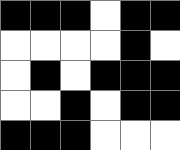[["black", "black", "black", "white", "black", "black"], ["white", "white", "white", "white", "black", "white"], ["white", "black", "white", "black", "black", "black"], ["white", "white", "black", "white", "black", "black"], ["black", "black", "black", "white", "white", "white"]]